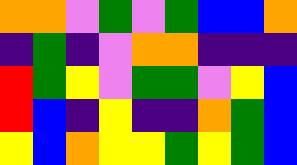[["orange", "orange", "violet", "green", "violet", "green", "blue", "blue", "orange"], ["indigo", "green", "indigo", "violet", "orange", "orange", "indigo", "indigo", "indigo"], ["red", "green", "yellow", "violet", "green", "green", "violet", "yellow", "blue"], ["red", "blue", "indigo", "yellow", "indigo", "indigo", "orange", "green", "blue"], ["yellow", "blue", "orange", "yellow", "yellow", "green", "yellow", "green", "blue"]]